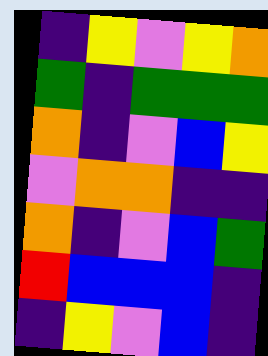[["indigo", "yellow", "violet", "yellow", "orange"], ["green", "indigo", "green", "green", "green"], ["orange", "indigo", "violet", "blue", "yellow"], ["violet", "orange", "orange", "indigo", "indigo"], ["orange", "indigo", "violet", "blue", "green"], ["red", "blue", "blue", "blue", "indigo"], ["indigo", "yellow", "violet", "blue", "indigo"]]